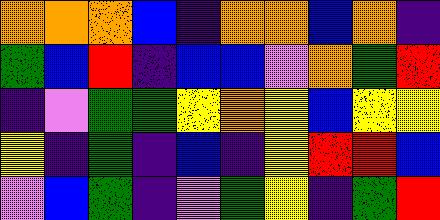[["orange", "orange", "orange", "blue", "indigo", "orange", "orange", "blue", "orange", "indigo"], ["green", "blue", "red", "indigo", "blue", "blue", "violet", "orange", "green", "red"], ["indigo", "violet", "green", "green", "yellow", "orange", "yellow", "blue", "yellow", "yellow"], ["yellow", "indigo", "green", "indigo", "blue", "indigo", "yellow", "red", "red", "blue"], ["violet", "blue", "green", "indigo", "violet", "green", "yellow", "indigo", "green", "red"]]